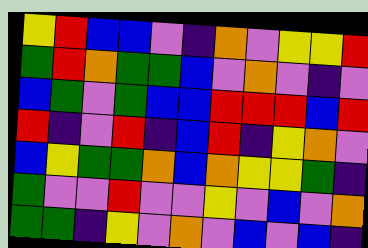[["yellow", "red", "blue", "blue", "violet", "indigo", "orange", "violet", "yellow", "yellow", "red"], ["green", "red", "orange", "green", "green", "blue", "violet", "orange", "violet", "indigo", "violet"], ["blue", "green", "violet", "green", "blue", "blue", "red", "red", "red", "blue", "red"], ["red", "indigo", "violet", "red", "indigo", "blue", "red", "indigo", "yellow", "orange", "violet"], ["blue", "yellow", "green", "green", "orange", "blue", "orange", "yellow", "yellow", "green", "indigo"], ["green", "violet", "violet", "red", "violet", "violet", "yellow", "violet", "blue", "violet", "orange"], ["green", "green", "indigo", "yellow", "violet", "orange", "violet", "blue", "violet", "blue", "indigo"]]